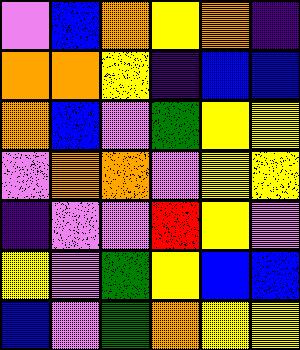[["violet", "blue", "orange", "yellow", "orange", "indigo"], ["orange", "orange", "yellow", "indigo", "blue", "blue"], ["orange", "blue", "violet", "green", "yellow", "yellow"], ["violet", "orange", "orange", "violet", "yellow", "yellow"], ["indigo", "violet", "violet", "red", "yellow", "violet"], ["yellow", "violet", "green", "yellow", "blue", "blue"], ["blue", "violet", "green", "orange", "yellow", "yellow"]]